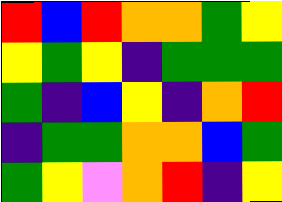[["red", "blue", "red", "orange", "orange", "green", "yellow"], ["yellow", "green", "yellow", "indigo", "green", "green", "green"], ["green", "indigo", "blue", "yellow", "indigo", "orange", "red"], ["indigo", "green", "green", "orange", "orange", "blue", "green"], ["green", "yellow", "violet", "orange", "red", "indigo", "yellow"]]